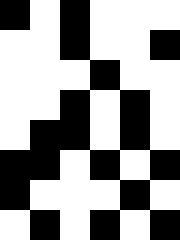[["black", "white", "black", "white", "white", "white"], ["white", "white", "black", "white", "white", "black"], ["white", "white", "white", "black", "white", "white"], ["white", "white", "black", "white", "black", "white"], ["white", "black", "black", "white", "black", "white"], ["black", "black", "white", "black", "white", "black"], ["black", "white", "white", "white", "black", "white"], ["white", "black", "white", "black", "white", "black"]]